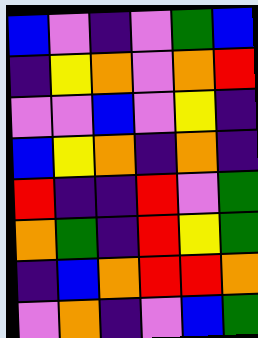[["blue", "violet", "indigo", "violet", "green", "blue"], ["indigo", "yellow", "orange", "violet", "orange", "red"], ["violet", "violet", "blue", "violet", "yellow", "indigo"], ["blue", "yellow", "orange", "indigo", "orange", "indigo"], ["red", "indigo", "indigo", "red", "violet", "green"], ["orange", "green", "indigo", "red", "yellow", "green"], ["indigo", "blue", "orange", "red", "red", "orange"], ["violet", "orange", "indigo", "violet", "blue", "green"]]